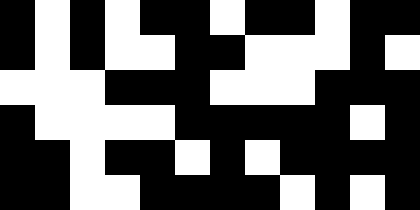[["black", "white", "black", "white", "black", "black", "white", "black", "black", "white", "black", "black"], ["black", "white", "black", "white", "white", "black", "black", "white", "white", "white", "black", "white"], ["white", "white", "white", "black", "black", "black", "white", "white", "white", "black", "black", "black"], ["black", "white", "white", "white", "white", "black", "black", "black", "black", "black", "white", "black"], ["black", "black", "white", "black", "black", "white", "black", "white", "black", "black", "black", "black"], ["black", "black", "white", "white", "black", "black", "black", "black", "white", "black", "white", "black"]]